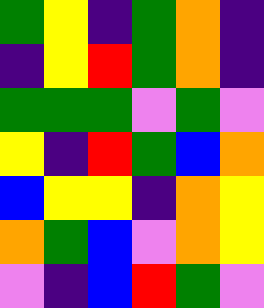[["green", "yellow", "indigo", "green", "orange", "indigo"], ["indigo", "yellow", "red", "green", "orange", "indigo"], ["green", "green", "green", "violet", "green", "violet"], ["yellow", "indigo", "red", "green", "blue", "orange"], ["blue", "yellow", "yellow", "indigo", "orange", "yellow"], ["orange", "green", "blue", "violet", "orange", "yellow"], ["violet", "indigo", "blue", "red", "green", "violet"]]